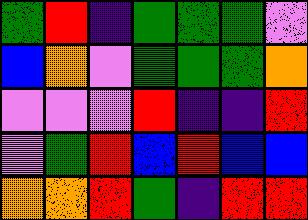[["green", "red", "indigo", "green", "green", "green", "violet"], ["blue", "orange", "violet", "green", "green", "green", "orange"], ["violet", "violet", "violet", "red", "indigo", "indigo", "red"], ["violet", "green", "red", "blue", "red", "blue", "blue"], ["orange", "orange", "red", "green", "indigo", "red", "red"]]